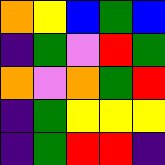[["orange", "yellow", "blue", "green", "blue"], ["indigo", "green", "violet", "red", "green"], ["orange", "violet", "orange", "green", "red"], ["indigo", "green", "yellow", "yellow", "yellow"], ["indigo", "green", "red", "red", "indigo"]]